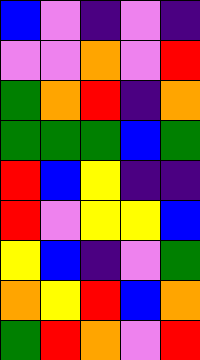[["blue", "violet", "indigo", "violet", "indigo"], ["violet", "violet", "orange", "violet", "red"], ["green", "orange", "red", "indigo", "orange"], ["green", "green", "green", "blue", "green"], ["red", "blue", "yellow", "indigo", "indigo"], ["red", "violet", "yellow", "yellow", "blue"], ["yellow", "blue", "indigo", "violet", "green"], ["orange", "yellow", "red", "blue", "orange"], ["green", "red", "orange", "violet", "red"]]